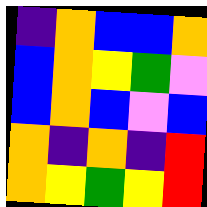[["indigo", "orange", "blue", "blue", "orange"], ["blue", "orange", "yellow", "green", "violet"], ["blue", "orange", "blue", "violet", "blue"], ["orange", "indigo", "orange", "indigo", "red"], ["orange", "yellow", "green", "yellow", "red"]]